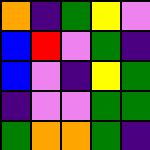[["orange", "indigo", "green", "yellow", "violet"], ["blue", "red", "violet", "green", "indigo"], ["blue", "violet", "indigo", "yellow", "green"], ["indigo", "violet", "violet", "green", "green"], ["green", "orange", "orange", "green", "indigo"]]